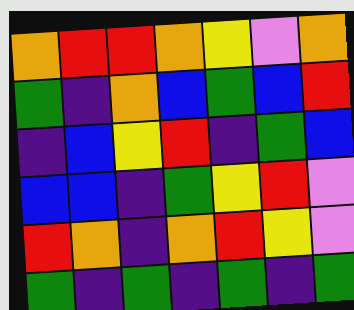[["orange", "red", "red", "orange", "yellow", "violet", "orange"], ["green", "indigo", "orange", "blue", "green", "blue", "red"], ["indigo", "blue", "yellow", "red", "indigo", "green", "blue"], ["blue", "blue", "indigo", "green", "yellow", "red", "violet"], ["red", "orange", "indigo", "orange", "red", "yellow", "violet"], ["green", "indigo", "green", "indigo", "green", "indigo", "green"]]